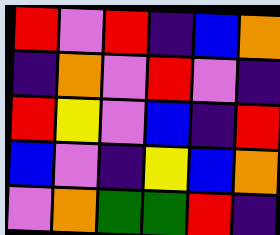[["red", "violet", "red", "indigo", "blue", "orange"], ["indigo", "orange", "violet", "red", "violet", "indigo"], ["red", "yellow", "violet", "blue", "indigo", "red"], ["blue", "violet", "indigo", "yellow", "blue", "orange"], ["violet", "orange", "green", "green", "red", "indigo"]]